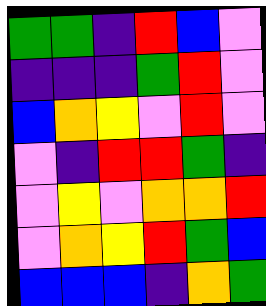[["green", "green", "indigo", "red", "blue", "violet"], ["indigo", "indigo", "indigo", "green", "red", "violet"], ["blue", "orange", "yellow", "violet", "red", "violet"], ["violet", "indigo", "red", "red", "green", "indigo"], ["violet", "yellow", "violet", "orange", "orange", "red"], ["violet", "orange", "yellow", "red", "green", "blue"], ["blue", "blue", "blue", "indigo", "orange", "green"]]